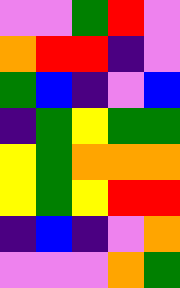[["violet", "violet", "green", "red", "violet"], ["orange", "red", "red", "indigo", "violet"], ["green", "blue", "indigo", "violet", "blue"], ["indigo", "green", "yellow", "green", "green"], ["yellow", "green", "orange", "orange", "orange"], ["yellow", "green", "yellow", "red", "red"], ["indigo", "blue", "indigo", "violet", "orange"], ["violet", "violet", "violet", "orange", "green"]]